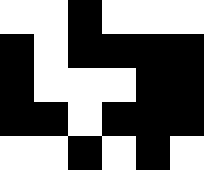[["white", "white", "black", "white", "white", "white"], ["black", "white", "black", "black", "black", "black"], ["black", "white", "white", "white", "black", "black"], ["black", "black", "white", "black", "black", "black"], ["white", "white", "black", "white", "black", "white"]]